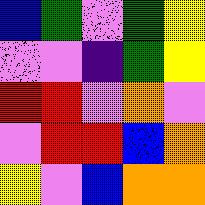[["blue", "green", "violet", "green", "yellow"], ["violet", "violet", "indigo", "green", "yellow"], ["red", "red", "violet", "orange", "violet"], ["violet", "red", "red", "blue", "orange"], ["yellow", "violet", "blue", "orange", "orange"]]